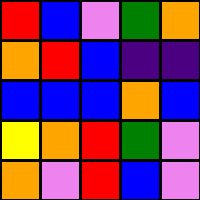[["red", "blue", "violet", "green", "orange"], ["orange", "red", "blue", "indigo", "indigo"], ["blue", "blue", "blue", "orange", "blue"], ["yellow", "orange", "red", "green", "violet"], ["orange", "violet", "red", "blue", "violet"]]